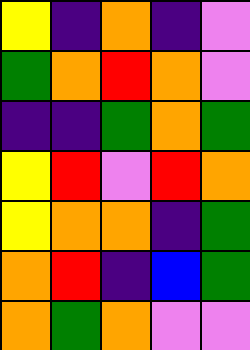[["yellow", "indigo", "orange", "indigo", "violet"], ["green", "orange", "red", "orange", "violet"], ["indigo", "indigo", "green", "orange", "green"], ["yellow", "red", "violet", "red", "orange"], ["yellow", "orange", "orange", "indigo", "green"], ["orange", "red", "indigo", "blue", "green"], ["orange", "green", "orange", "violet", "violet"]]